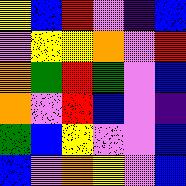[["yellow", "blue", "red", "violet", "indigo", "blue"], ["violet", "yellow", "yellow", "orange", "violet", "red"], ["orange", "green", "red", "green", "violet", "blue"], ["orange", "violet", "red", "blue", "violet", "indigo"], ["green", "blue", "yellow", "violet", "violet", "blue"], ["blue", "violet", "orange", "yellow", "violet", "blue"]]